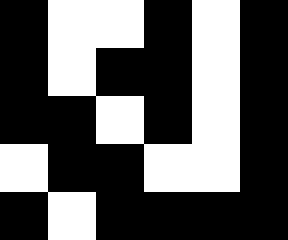[["black", "white", "white", "black", "white", "black"], ["black", "white", "black", "black", "white", "black"], ["black", "black", "white", "black", "white", "black"], ["white", "black", "black", "white", "white", "black"], ["black", "white", "black", "black", "black", "black"]]